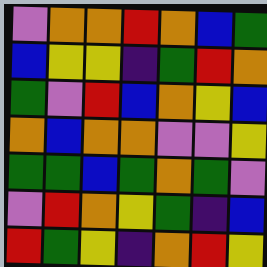[["violet", "orange", "orange", "red", "orange", "blue", "green"], ["blue", "yellow", "yellow", "indigo", "green", "red", "orange"], ["green", "violet", "red", "blue", "orange", "yellow", "blue"], ["orange", "blue", "orange", "orange", "violet", "violet", "yellow"], ["green", "green", "blue", "green", "orange", "green", "violet"], ["violet", "red", "orange", "yellow", "green", "indigo", "blue"], ["red", "green", "yellow", "indigo", "orange", "red", "yellow"]]